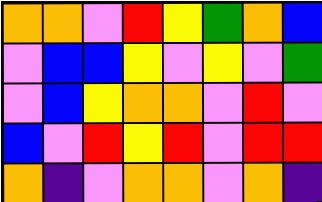[["orange", "orange", "violet", "red", "yellow", "green", "orange", "blue"], ["violet", "blue", "blue", "yellow", "violet", "yellow", "violet", "green"], ["violet", "blue", "yellow", "orange", "orange", "violet", "red", "violet"], ["blue", "violet", "red", "yellow", "red", "violet", "red", "red"], ["orange", "indigo", "violet", "orange", "orange", "violet", "orange", "indigo"]]